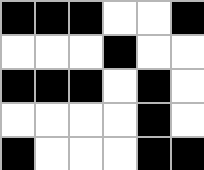[["black", "black", "black", "white", "white", "black"], ["white", "white", "white", "black", "white", "white"], ["black", "black", "black", "white", "black", "white"], ["white", "white", "white", "white", "black", "white"], ["black", "white", "white", "white", "black", "black"]]